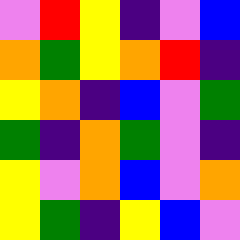[["violet", "red", "yellow", "indigo", "violet", "blue"], ["orange", "green", "yellow", "orange", "red", "indigo"], ["yellow", "orange", "indigo", "blue", "violet", "green"], ["green", "indigo", "orange", "green", "violet", "indigo"], ["yellow", "violet", "orange", "blue", "violet", "orange"], ["yellow", "green", "indigo", "yellow", "blue", "violet"]]